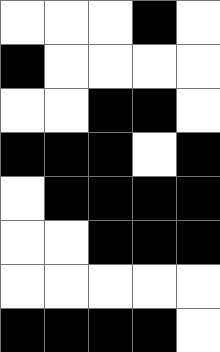[["white", "white", "white", "black", "white"], ["black", "white", "white", "white", "white"], ["white", "white", "black", "black", "white"], ["black", "black", "black", "white", "black"], ["white", "black", "black", "black", "black"], ["white", "white", "black", "black", "black"], ["white", "white", "white", "white", "white"], ["black", "black", "black", "black", "white"]]